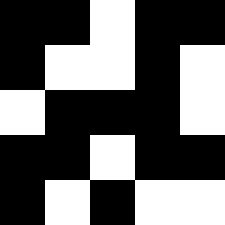[["black", "black", "white", "black", "black"], ["black", "white", "white", "black", "white"], ["white", "black", "black", "black", "white"], ["black", "black", "white", "black", "black"], ["black", "white", "black", "white", "white"]]